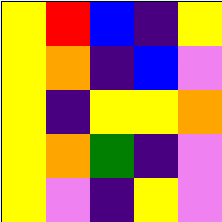[["yellow", "red", "blue", "indigo", "yellow"], ["yellow", "orange", "indigo", "blue", "violet"], ["yellow", "indigo", "yellow", "yellow", "orange"], ["yellow", "orange", "green", "indigo", "violet"], ["yellow", "violet", "indigo", "yellow", "violet"]]